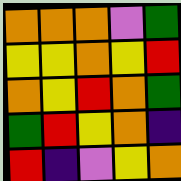[["orange", "orange", "orange", "violet", "green"], ["yellow", "yellow", "orange", "yellow", "red"], ["orange", "yellow", "red", "orange", "green"], ["green", "red", "yellow", "orange", "indigo"], ["red", "indigo", "violet", "yellow", "orange"]]